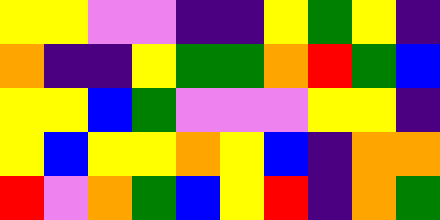[["yellow", "yellow", "violet", "violet", "indigo", "indigo", "yellow", "green", "yellow", "indigo"], ["orange", "indigo", "indigo", "yellow", "green", "green", "orange", "red", "green", "blue"], ["yellow", "yellow", "blue", "green", "violet", "violet", "violet", "yellow", "yellow", "indigo"], ["yellow", "blue", "yellow", "yellow", "orange", "yellow", "blue", "indigo", "orange", "orange"], ["red", "violet", "orange", "green", "blue", "yellow", "red", "indigo", "orange", "green"]]